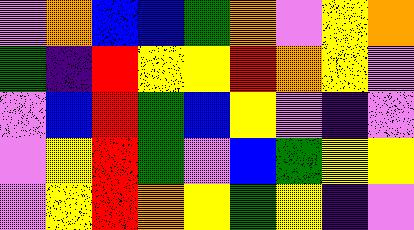[["violet", "orange", "blue", "blue", "green", "orange", "violet", "yellow", "orange"], ["green", "indigo", "red", "yellow", "yellow", "red", "orange", "yellow", "violet"], ["violet", "blue", "red", "green", "blue", "yellow", "violet", "indigo", "violet"], ["violet", "yellow", "red", "green", "violet", "blue", "green", "yellow", "yellow"], ["violet", "yellow", "red", "orange", "yellow", "green", "yellow", "indigo", "violet"]]